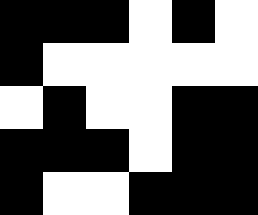[["black", "black", "black", "white", "black", "white"], ["black", "white", "white", "white", "white", "white"], ["white", "black", "white", "white", "black", "black"], ["black", "black", "black", "white", "black", "black"], ["black", "white", "white", "black", "black", "black"]]